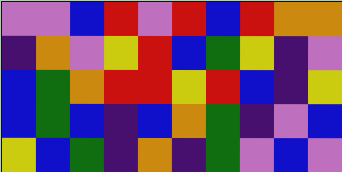[["violet", "violet", "blue", "red", "violet", "red", "blue", "red", "orange", "orange"], ["indigo", "orange", "violet", "yellow", "red", "blue", "green", "yellow", "indigo", "violet"], ["blue", "green", "orange", "red", "red", "yellow", "red", "blue", "indigo", "yellow"], ["blue", "green", "blue", "indigo", "blue", "orange", "green", "indigo", "violet", "blue"], ["yellow", "blue", "green", "indigo", "orange", "indigo", "green", "violet", "blue", "violet"]]